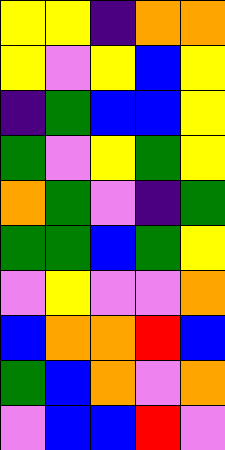[["yellow", "yellow", "indigo", "orange", "orange"], ["yellow", "violet", "yellow", "blue", "yellow"], ["indigo", "green", "blue", "blue", "yellow"], ["green", "violet", "yellow", "green", "yellow"], ["orange", "green", "violet", "indigo", "green"], ["green", "green", "blue", "green", "yellow"], ["violet", "yellow", "violet", "violet", "orange"], ["blue", "orange", "orange", "red", "blue"], ["green", "blue", "orange", "violet", "orange"], ["violet", "blue", "blue", "red", "violet"]]